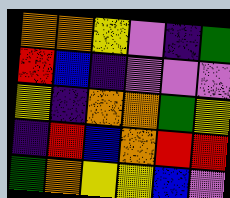[["orange", "orange", "yellow", "violet", "indigo", "green"], ["red", "blue", "indigo", "violet", "violet", "violet"], ["yellow", "indigo", "orange", "orange", "green", "yellow"], ["indigo", "red", "blue", "orange", "red", "red"], ["green", "orange", "yellow", "yellow", "blue", "violet"]]